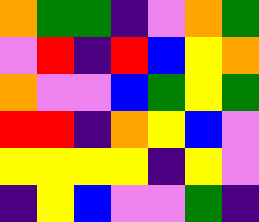[["orange", "green", "green", "indigo", "violet", "orange", "green"], ["violet", "red", "indigo", "red", "blue", "yellow", "orange"], ["orange", "violet", "violet", "blue", "green", "yellow", "green"], ["red", "red", "indigo", "orange", "yellow", "blue", "violet"], ["yellow", "yellow", "yellow", "yellow", "indigo", "yellow", "violet"], ["indigo", "yellow", "blue", "violet", "violet", "green", "indigo"]]